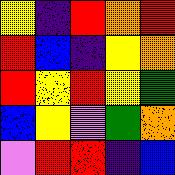[["yellow", "indigo", "red", "orange", "red"], ["red", "blue", "indigo", "yellow", "orange"], ["red", "yellow", "red", "yellow", "green"], ["blue", "yellow", "violet", "green", "orange"], ["violet", "red", "red", "indigo", "blue"]]